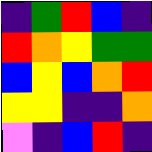[["indigo", "green", "red", "blue", "indigo"], ["red", "orange", "yellow", "green", "green"], ["blue", "yellow", "blue", "orange", "red"], ["yellow", "yellow", "indigo", "indigo", "orange"], ["violet", "indigo", "blue", "red", "indigo"]]